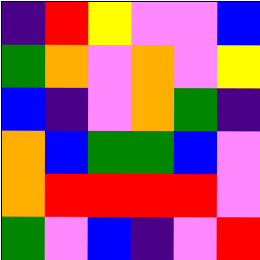[["indigo", "red", "yellow", "violet", "violet", "blue"], ["green", "orange", "violet", "orange", "violet", "yellow"], ["blue", "indigo", "violet", "orange", "green", "indigo"], ["orange", "blue", "green", "green", "blue", "violet"], ["orange", "red", "red", "red", "red", "violet"], ["green", "violet", "blue", "indigo", "violet", "red"]]